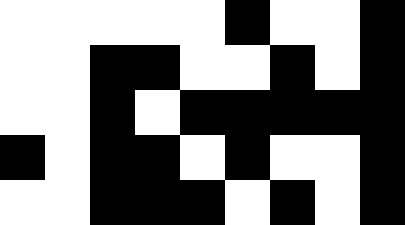[["white", "white", "white", "white", "white", "black", "white", "white", "black"], ["white", "white", "black", "black", "white", "white", "black", "white", "black"], ["white", "white", "black", "white", "black", "black", "black", "black", "black"], ["black", "white", "black", "black", "white", "black", "white", "white", "black"], ["white", "white", "black", "black", "black", "white", "black", "white", "black"]]